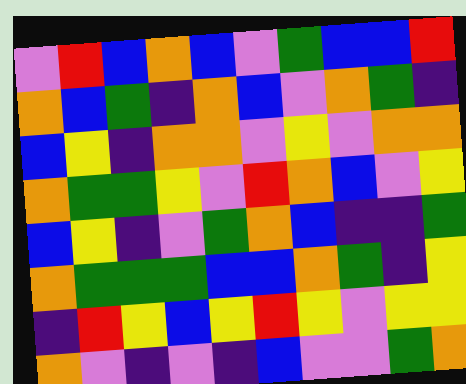[["violet", "red", "blue", "orange", "blue", "violet", "green", "blue", "blue", "red"], ["orange", "blue", "green", "indigo", "orange", "blue", "violet", "orange", "green", "indigo"], ["blue", "yellow", "indigo", "orange", "orange", "violet", "yellow", "violet", "orange", "orange"], ["orange", "green", "green", "yellow", "violet", "red", "orange", "blue", "violet", "yellow"], ["blue", "yellow", "indigo", "violet", "green", "orange", "blue", "indigo", "indigo", "green"], ["orange", "green", "green", "green", "blue", "blue", "orange", "green", "indigo", "yellow"], ["indigo", "red", "yellow", "blue", "yellow", "red", "yellow", "violet", "yellow", "yellow"], ["orange", "violet", "indigo", "violet", "indigo", "blue", "violet", "violet", "green", "orange"]]